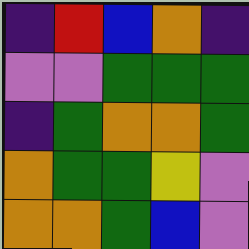[["indigo", "red", "blue", "orange", "indigo"], ["violet", "violet", "green", "green", "green"], ["indigo", "green", "orange", "orange", "green"], ["orange", "green", "green", "yellow", "violet"], ["orange", "orange", "green", "blue", "violet"]]